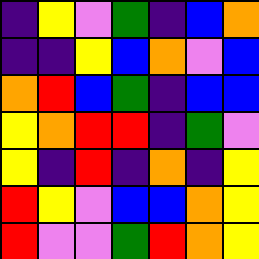[["indigo", "yellow", "violet", "green", "indigo", "blue", "orange"], ["indigo", "indigo", "yellow", "blue", "orange", "violet", "blue"], ["orange", "red", "blue", "green", "indigo", "blue", "blue"], ["yellow", "orange", "red", "red", "indigo", "green", "violet"], ["yellow", "indigo", "red", "indigo", "orange", "indigo", "yellow"], ["red", "yellow", "violet", "blue", "blue", "orange", "yellow"], ["red", "violet", "violet", "green", "red", "orange", "yellow"]]